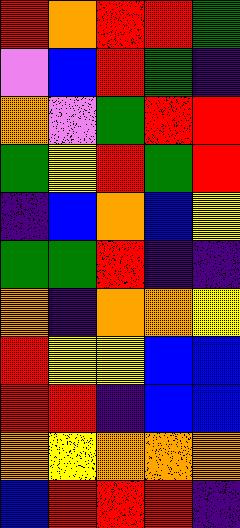[["red", "orange", "red", "red", "green"], ["violet", "blue", "red", "green", "indigo"], ["orange", "violet", "green", "red", "red"], ["green", "yellow", "red", "green", "red"], ["indigo", "blue", "orange", "blue", "yellow"], ["green", "green", "red", "indigo", "indigo"], ["orange", "indigo", "orange", "orange", "yellow"], ["red", "yellow", "yellow", "blue", "blue"], ["red", "red", "indigo", "blue", "blue"], ["orange", "yellow", "orange", "orange", "orange"], ["blue", "red", "red", "red", "indigo"]]